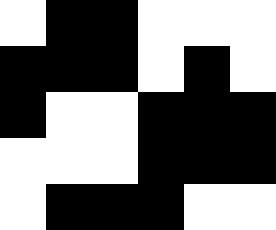[["white", "black", "black", "white", "white", "white"], ["black", "black", "black", "white", "black", "white"], ["black", "white", "white", "black", "black", "black"], ["white", "white", "white", "black", "black", "black"], ["white", "black", "black", "black", "white", "white"]]